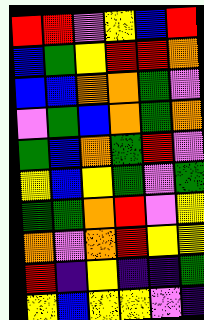[["red", "red", "violet", "yellow", "blue", "red"], ["blue", "green", "yellow", "red", "red", "orange"], ["blue", "blue", "orange", "orange", "green", "violet"], ["violet", "green", "blue", "orange", "green", "orange"], ["green", "blue", "orange", "green", "red", "violet"], ["yellow", "blue", "yellow", "green", "violet", "green"], ["green", "green", "orange", "red", "violet", "yellow"], ["orange", "violet", "orange", "red", "yellow", "yellow"], ["red", "indigo", "yellow", "indigo", "indigo", "green"], ["yellow", "blue", "yellow", "yellow", "violet", "indigo"]]